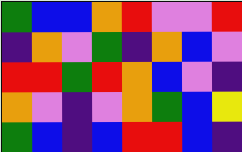[["green", "blue", "blue", "orange", "red", "violet", "violet", "red"], ["indigo", "orange", "violet", "green", "indigo", "orange", "blue", "violet"], ["red", "red", "green", "red", "orange", "blue", "violet", "indigo"], ["orange", "violet", "indigo", "violet", "orange", "green", "blue", "yellow"], ["green", "blue", "indigo", "blue", "red", "red", "blue", "indigo"]]